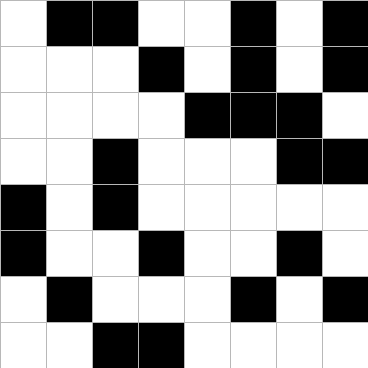[["white", "black", "black", "white", "white", "black", "white", "black"], ["white", "white", "white", "black", "white", "black", "white", "black"], ["white", "white", "white", "white", "black", "black", "black", "white"], ["white", "white", "black", "white", "white", "white", "black", "black"], ["black", "white", "black", "white", "white", "white", "white", "white"], ["black", "white", "white", "black", "white", "white", "black", "white"], ["white", "black", "white", "white", "white", "black", "white", "black"], ["white", "white", "black", "black", "white", "white", "white", "white"]]